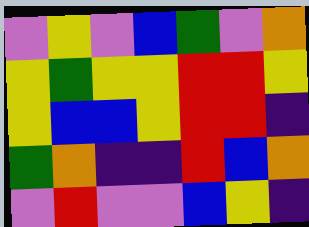[["violet", "yellow", "violet", "blue", "green", "violet", "orange"], ["yellow", "green", "yellow", "yellow", "red", "red", "yellow"], ["yellow", "blue", "blue", "yellow", "red", "red", "indigo"], ["green", "orange", "indigo", "indigo", "red", "blue", "orange"], ["violet", "red", "violet", "violet", "blue", "yellow", "indigo"]]